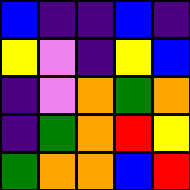[["blue", "indigo", "indigo", "blue", "indigo"], ["yellow", "violet", "indigo", "yellow", "blue"], ["indigo", "violet", "orange", "green", "orange"], ["indigo", "green", "orange", "red", "yellow"], ["green", "orange", "orange", "blue", "red"]]